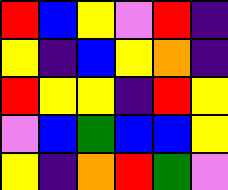[["red", "blue", "yellow", "violet", "red", "indigo"], ["yellow", "indigo", "blue", "yellow", "orange", "indigo"], ["red", "yellow", "yellow", "indigo", "red", "yellow"], ["violet", "blue", "green", "blue", "blue", "yellow"], ["yellow", "indigo", "orange", "red", "green", "violet"]]